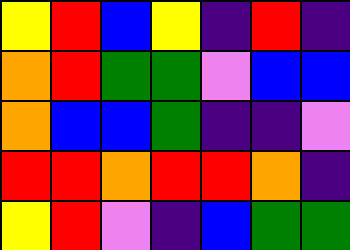[["yellow", "red", "blue", "yellow", "indigo", "red", "indigo"], ["orange", "red", "green", "green", "violet", "blue", "blue"], ["orange", "blue", "blue", "green", "indigo", "indigo", "violet"], ["red", "red", "orange", "red", "red", "orange", "indigo"], ["yellow", "red", "violet", "indigo", "blue", "green", "green"]]